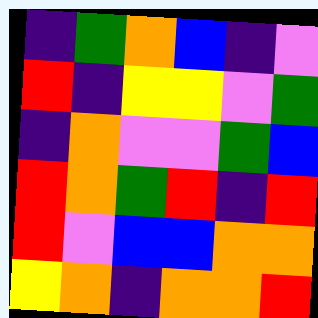[["indigo", "green", "orange", "blue", "indigo", "violet"], ["red", "indigo", "yellow", "yellow", "violet", "green"], ["indigo", "orange", "violet", "violet", "green", "blue"], ["red", "orange", "green", "red", "indigo", "red"], ["red", "violet", "blue", "blue", "orange", "orange"], ["yellow", "orange", "indigo", "orange", "orange", "red"]]